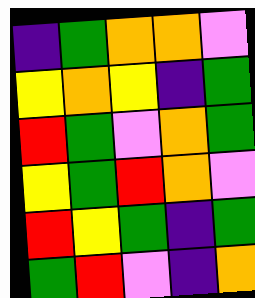[["indigo", "green", "orange", "orange", "violet"], ["yellow", "orange", "yellow", "indigo", "green"], ["red", "green", "violet", "orange", "green"], ["yellow", "green", "red", "orange", "violet"], ["red", "yellow", "green", "indigo", "green"], ["green", "red", "violet", "indigo", "orange"]]